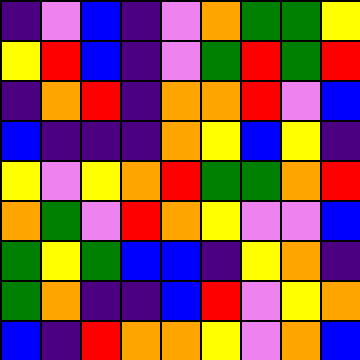[["indigo", "violet", "blue", "indigo", "violet", "orange", "green", "green", "yellow"], ["yellow", "red", "blue", "indigo", "violet", "green", "red", "green", "red"], ["indigo", "orange", "red", "indigo", "orange", "orange", "red", "violet", "blue"], ["blue", "indigo", "indigo", "indigo", "orange", "yellow", "blue", "yellow", "indigo"], ["yellow", "violet", "yellow", "orange", "red", "green", "green", "orange", "red"], ["orange", "green", "violet", "red", "orange", "yellow", "violet", "violet", "blue"], ["green", "yellow", "green", "blue", "blue", "indigo", "yellow", "orange", "indigo"], ["green", "orange", "indigo", "indigo", "blue", "red", "violet", "yellow", "orange"], ["blue", "indigo", "red", "orange", "orange", "yellow", "violet", "orange", "blue"]]